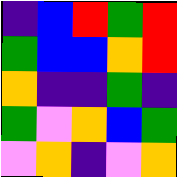[["indigo", "blue", "red", "green", "red"], ["green", "blue", "blue", "orange", "red"], ["orange", "indigo", "indigo", "green", "indigo"], ["green", "violet", "orange", "blue", "green"], ["violet", "orange", "indigo", "violet", "orange"]]